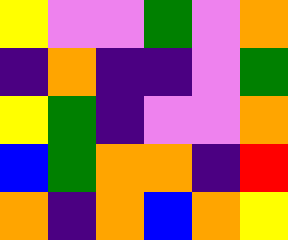[["yellow", "violet", "violet", "green", "violet", "orange"], ["indigo", "orange", "indigo", "indigo", "violet", "green"], ["yellow", "green", "indigo", "violet", "violet", "orange"], ["blue", "green", "orange", "orange", "indigo", "red"], ["orange", "indigo", "orange", "blue", "orange", "yellow"]]